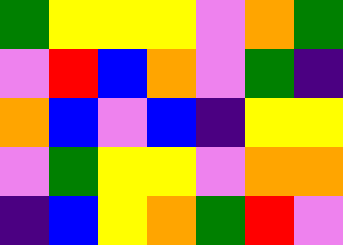[["green", "yellow", "yellow", "yellow", "violet", "orange", "green"], ["violet", "red", "blue", "orange", "violet", "green", "indigo"], ["orange", "blue", "violet", "blue", "indigo", "yellow", "yellow"], ["violet", "green", "yellow", "yellow", "violet", "orange", "orange"], ["indigo", "blue", "yellow", "orange", "green", "red", "violet"]]